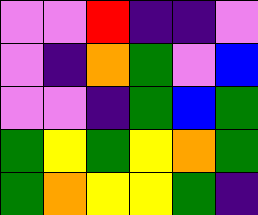[["violet", "violet", "red", "indigo", "indigo", "violet"], ["violet", "indigo", "orange", "green", "violet", "blue"], ["violet", "violet", "indigo", "green", "blue", "green"], ["green", "yellow", "green", "yellow", "orange", "green"], ["green", "orange", "yellow", "yellow", "green", "indigo"]]